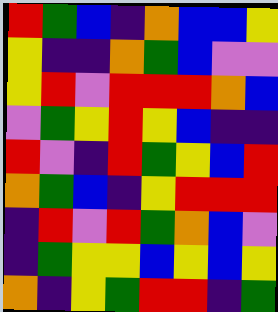[["red", "green", "blue", "indigo", "orange", "blue", "blue", "yellow"], ["yellow", "indigo", "indigo", "orange", "green", "blue", "violet", "violet"], ["yellow", "red", "violet", "red", "red", "red", "orange", "blue"], ["violet", "green", "yellow", "red", "yellow", "blue", "indigo", "indigo"], ["red", "violet", "indigo", "red", "green", "yellow", "blue", "red"], ["orange", "green", "blue", "indigo", "yellow", "red", "red", "red"], ["indigo", "red", "violet", "red", "green", "orange", "blue", "violet"], ["indigo", "green", "yellow", "yellow", "blue", "yellow", "blue", "yellow"], ["orange", "indigo", "yellow", "green", "red", "red", "indigo", "green"]]